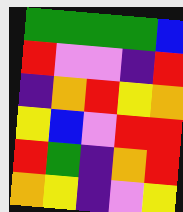[["green", "green", "green", "green", "blue"], ["red", "violet", "violet", "indigo", "red"], ["indigo", "orange", "red", "yellow", "orange"], ["yellow", "blue", "violet", "red", "red"], ["red", "green", "indigo", "orange", "red"], ["orange", "yellow", "indigo", "violet", "yellow"]]